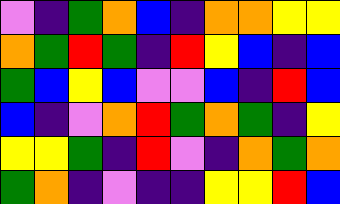[["violet", "indigo", "green", "orange", "blue", "indigo", "orange", "orange", "yellow", "yellow"], ["orange", "green", "red", "green", "indigo", "red", "yellow", "blue", "indigo", "blue"], ["green", "blue", "yellow", "blue", "violet", "violet", "blue", "indigo", "red", "blue"], ["blue", "indigo", "violet", "orange", "red", "green", "orange", "green", "indigo", "yellow"], ["yellow", "yellow", "green", "indigo", "red", "violet", "indigo", "orange", "green", "orange"], ["green", "orange", "indigo", "violet", "indigo", "indigo", "yellow", "yellow", "red", "blue"]]